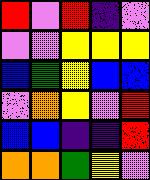[["red", "violet", "red", "indigo", "violet"], ["violet", "violet", "yellow", "yellow", "yellow"], ["blue", "green", "yellow", "blue", "blue"], ["violet", "orange", "yellow", "violet", "red"], ["blue", "blue", "indigo", "indigo", "red"], ["orange", "orange", "green", "yellow", "violet"]]